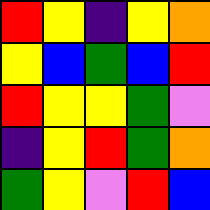[["red", "yellow", "indigo", "yellow", "orange"], ["yellow", "blue", "green", "blue", "red"], ["red", "yellow", "yellow", "green", "violet"], ["indigo", "yellow", "red", "green", "orange"], ["green", "yellow", "violet", "red", "blue"]]